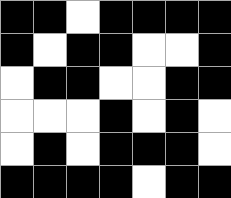[["black", "black", "white", "black", "black", "black", "black"], ["black", "white", "black", "black", "white", "white", "black"], ["white", "black", "black", "white", "white", "black", "black"], ["white", "white", "white", "black", "white", "black", "white"], ["white", "black", "white", "black", "black", "black", "white"], ["black", "black", "black", "black", "white", "black", "black"]]